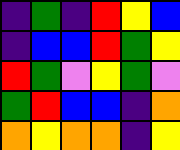[["indigo", "green", "indigo", "red", "yellow", "blue"], ["indigo", "blue", "blue", "red", "green", "yellow"], ["red", "green", "violet", "yellow", "green", "violet"], ["green", "red", "blue", "blue", "indigo", "orange"], ["orange", "yellow", "orange", "orange", "indigo", "yellow"]]